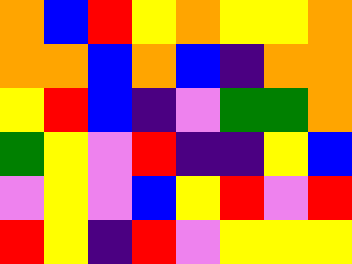[["orange", "blue", "red", "yellow", "orange", "yellow", "yellow", "orange"], ["orange", "orange", "blue", "orange", "blue", "indigo", "orange", "orange"], ["yellow", "red", "blue", "indigo", "violet", "green", "green", "orange"], ["green", "yellow", "violet", "red", "indigo", "indigo", "yellow", "blue"], ["violet", "yellow", "violet", "blue", "yellow", "red", "violet", "red"], ["red", "yellow", "indigo", "red", "violet", "yellow", "yellow", "yellow"]]